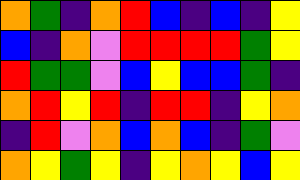[["orange", "green", "indigo", "orange", "red", "blue", "indigo", "blue", "indigo", "yellow"], ["blue", "indigo", "orange", "violet", "red", "red", "red", "red", "green", "yellow"], ["red", "green", "green", "violet", "blue", "yellow", "blue", "blue", "green", "indigo"], ["orange", "red", "yellow", "red", "indigo", "red", "red", "indigo", "yellow", "orange"], ["indigo", "red", "violet", "orange", "blue", "orange", "blue", "indigo", "green", "violet"], ["orange", "yellow", "green", "yellow", "indigo", "yellow", "orange", "yellow", "blue", "yellow"]]